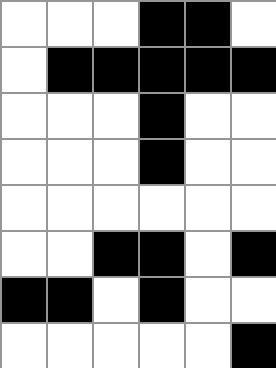[["white", "white", "white", "black", "black", "white"], ["white", "black", "black", "black", "black", "black"], ["white", "white", "white", "black", "white", "white"], ["white", "white", "white", "black", "white", "white"], ["white", "white", "white", "white", "white", "white"], ["white", "white", "black", "black", "white", "black"], ["black", "black", "white", "black", "white", "white"], ["white", "white", "white", "white", "white", "black"]]